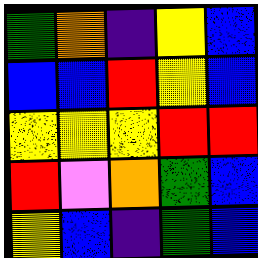[["green", "orange", "indigo", "yellow", "blue"], ["blue", "blue", "red", "yellow", "blue"], ["yellow", "yellow", "yellow", "red", "red"], ["red", "violet", "orange", "green", "blue"], ["yellow", "blue", "indigo", "green", "blue"]]